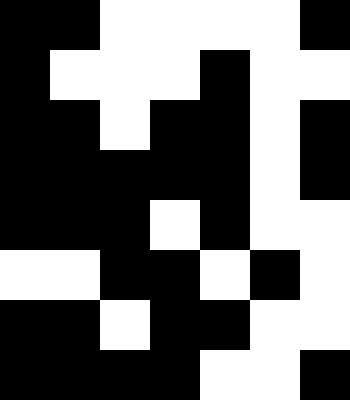[["black", "black", "white", "white", "white", "white", "black"], ["black", "white", "white", "white", "black", "white", "white"], ["black", "black", "white", "black", "black", "white", "black"], ["black", "black", "black", "black", "black", "white", "black"], ["black", "black", "black", "white", "black", "white", "white"], ["white", "white", "black", "black", "white", "black", "white"], ["black", "black", "white", "black", "black", "white", "white"], ["black", "black", "black", "black", "white", "white", "black"]]